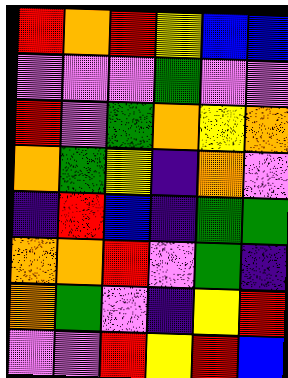[["red", "orange", "red", "yellow", "blue", "blue"], ["violet", "violet", "violet", "green", "violet", "violet"], ["red", "violet", "green", "orange", "yellow", "orange"], ["orange", "green", "yellow", "indigo", "orange", "violet"], ["indigo", "red", "blue", "indigo", "green", "green"], ["orange", "orange", "red", "violet", "green", "indigo"], ["orange", "green", "violet", "indigo", "yellow", "red"], ["violet", "violet", "red", "yellow", "red", "blue"]]